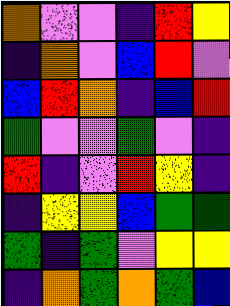[["orange", "violet", "violet", "indigo", "red", "yellow"], ["indigo", "orange", "violet", "blue", "red", "violet"], ["blue", "red", "orange", "indigo", "blue", "red"], ["green", "violet", "violet", "green", "violet", "indigo"], ["red", "indigo", "violet", "red", "yellow", "indigo"], ["indigo", "yellow", "yellow", "blue", "green", "green"], ["green", "indigo", "green", "violet", "yellow", "yellow"], ["indigo", "orange", "green", "orange", "green", "blue"]]